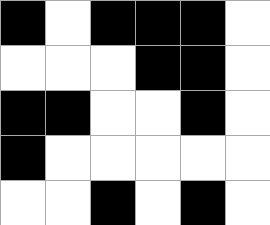[["black", "white", "black", "black", "black", "white"], ["white", "white", "white", "black", "black", "white"], ["black", "black", "white", "white", "black", "white"], ["black", "white", "white", "white", "white", "white"], ["white", "white", "black", "white", "black", "white"]]